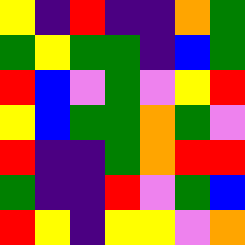[["yellow", "indigo", "red", "indigo", "indigo", "orange", "green"], ["green", "yellow", "green", "green", "indigo", "blue", "green"], ["red", "blue", "violet", "green", "violet", "yellow", "red"], ["yellow", "blue", "green", "green", "orange", "green", "violet"], ["red", "indigo", "indigo", "green", "orange", "red", "red"], ["green", "indigo", "indigo", "red", "violet", "green", "blue"], ["red", "yellow", "indigo", "yellow", "yellow", "violet", "orange"]]